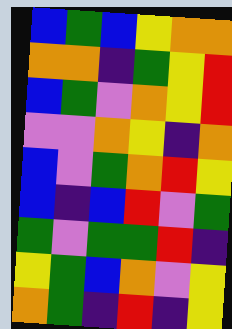[["blue", "green", "blue", "yellow", "orange", "orange"], ["orange", "orange", "indigo", "green", "yellow", "red"], ["blue", "green", "violet", "orange", "yellow", "red"], ["violet", "violet", "orange", "yellow", "indigo", "orange"], ["blue", "violet", "green", "orange", "red", "yellow"], ["blue", "indigo", "blue", "red", "violet", "green"], ["green", "violet", "green", "green", "red", "indigo"], ["yellow", "green", "blue", "orange", "violet", "yellow"], ["orange", "green", "indigo", "red", "indigo", "yellow"]]